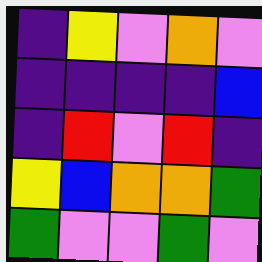[["indigo", "yellow", "violet", "orange", "violet"], ["indigo", "indigo", "indigo", "indigo", "blue"], ["indigo", "red", "violet", "red", "indigo"], ["yellow", "blue", "orange", "orange", "green"], ["green", "violet", "violet", "green", "violet"]]